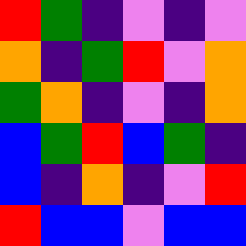[["red", "green", "indigo", "violet", "indigo", "violet"], ["orange", "indigo", "green", "red", "violet", "orange"], ["green", "orange", "indigo", "violet", "indigo", "orange"], ["blue", "green", "red", "blue", "green", "indigo"], ["blue", "indigo", "orange", "indigo", "violet", "red"], ["red", "blue", "blue", "violet", "blue", "blue"]]